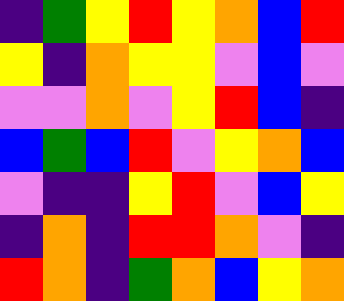[["indigo", "green", "yellow", "red", "yellow", "orange", "blue", "red"], ["yellow", "indigo", "orange", "yellow", "yellow", "violet", "blue", "violet"], ["violet", "violet", "orange", "violet", "yellow", "red", "blue", "indigo"], ["blue", "green", "blue", "red", "violet", "yellow", "orange", "blue"], ["violet", "indigo", "indigo", "yellow", "red", "violet", "blue", "yellow"], ["indigo", "orange", "indigo", "red", "red", "orange", "violet", "indigo"], ["red", "orange", "indigo", "green", "orange", "blue", "yellow", "orange"]]